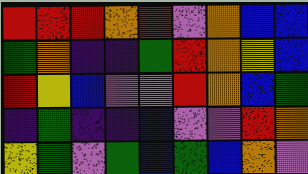[["red", "red", "red", "orange", "red", "violet", "orange", "blue", "blue"], ["green", "orange", "indigo", "indigo", "green", "red", "orange", "yellow", "blue"], ["red", "yellow", "blue", "violet", "violet", "red", "orange", "blue", "green"], ["indigo", "green", "indigo", "indigo", "blue", "violet", "violet", "red", "orange"], ["yellow", "green", "violet", "green", "blue", "green", "blue", "orange", "violet"]]